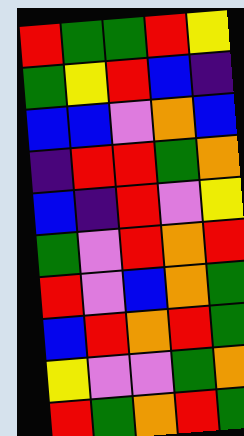[["red", "green", "green", "red", "yellow"], ["green", "yellow", "red", "blue", "indigo"], ["blue", "blue", "violet", "orange", "blue"], ["indigo", "red", "red", "green", "orange"], ["blue", "indigo", "red", "violet", "yellow"], ["green", "violet", "red", "orange", "red"], ["red", "violet", "blue", "orange", "green"], ["blue", "red", "orange", "red", "green"], ["yellow", "violet", "violet", "green", "orange"], ["red", "green", "orange", "red", "green"]]